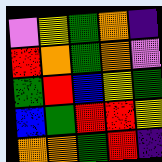[["violet", "yellow", "green", "orange", "indigo"], ["red", "orange", "green", "orange", "violet"], ["green", "red", "blue", "yellow", "green"], ["blue", "green", "red", "red", "yellow"], ["orange", "orange", "green", "red", "indigo"]]